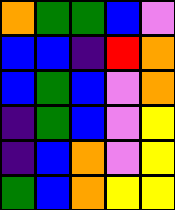[["orange", "green", "green", "blue", "violet"], ["blue", "blue", "indigo", "red", "orange"], ["blue", "green", "blue", "violet", "orange"], ["indigo", "green", "blue", "violet", "yellow"], ["indigo", "blue", "orange", "violet", "yellow"], ["green", "blue", "orange", "yellow", "yellow"]]